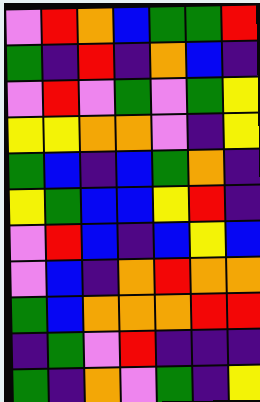[["violet", "red", "orange", "blue", "green", "green", "red"], ["green", "indigo", "red", "indigo", "orange", "blue", "indigo"], ["violet", "red", "violet", "green", "violet", "green", "yellow"], ["yellow", "yellow", "orange", "orange", "violet", "indigo", "yellow"], ["green", "blue", "indigo", "blue", "green", "orange", "indigo"], ["yellow", "green", "blue", "blue", "yellow", "red", "indigo"], ["violet", "red", "blue", "indigo", "blue", "yellow", "blue"], ["violet", "blue", "indigo", "orange", "red", "orange", "orange"], ["green", "blue", "orange", "orange", "orange", "red", "red"], ["indigo", "green", "violet", "red", "indigo", "indigo", "indigo"], ["green", "indigo", "orange", "violet", "green", "indigo", "yellow"]]